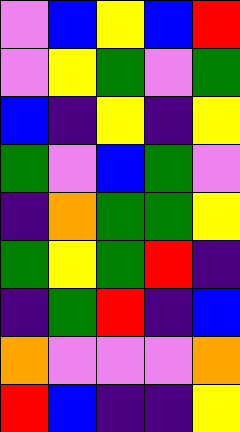[["violet", "blue", "yellow", "blue", "red"], ["violet", "yellow", "green", "violet", "green"], ["blue", "indigo", "yellow", "indigo", "yellow"], ["green", "violet", "blue", "green", "violet"], ["indigo", "orange", "green", "green", "yellow"], ["green", "yellow", "green", "red", "indigo"], ["indigo", "green", "red", "indigo", "blue"], ["orange", "violet", "violet", "violet", "orange"], ["red", "blue", "indigo", "indigo", "yellow"]]